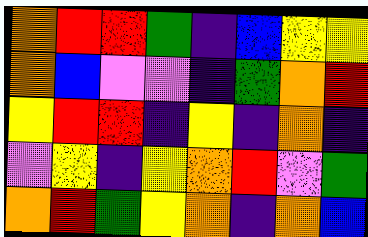[["orange", "red", "red", "green", "indigo", "blue", "yellow", "yellow"], ["orange", "blue", "violet", "violet", "indigo", "green", "orange", "red"], ["yellow", "red", "red", "indigo", "yellow", "indigo", "orange", "indigo"], ["violet", "yellow", "indigo", "yellow", "orange", "red", "violet", "green"], ["orange", "red", "green", "yellow", "orange", "indigo", "orange", "blue"]]